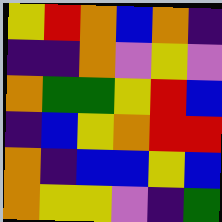[["yellow", "red", "orange", "blue", "orange", "indigo"], ["indigo", "indigo", "orange", "violet", "yellow", "violet"], ["orange", "green", "green", "yellow", "red", "blue"], ["indigo", "blue", "yellow", "orange", "red", "red"], ["orange", "indigo", "blue", "blue", "yellow", "blue"], ["orange", "yellow", "yellow", "violet", "indigo", "green"]]